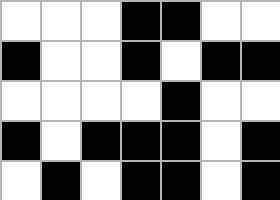[["white", "white", "white", "black", "black", "white", "white"], ["black", "white", "white", "black", "white", "black", "black"], ["white", "white", "white", "white", "black", "white", "white"], ["black", "white", "black", "black", "black", "white", "black"], ["white", "black", "white", "black", "black", "white", "black"]]